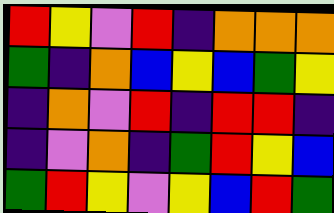[["red", "yellow", "violet", "red", "indigo", "orange", "orange", "orange"], ["green", "indigo", "orange", "blue", "yellow", "blue", "green", "yellow"], ["indigo", "orange", "violet", "red", "indigo", "red", "red", "indigo"], ["indigo", "violet", "orange", "indigo", "green", "red", "yellow", "blue"], ["green", "red", "yellow", "violet", "yellow", "blue", "red", "green"]]